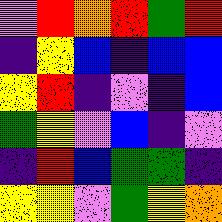[["violet", "red", "orange", "red", "green", "red"], ["indigo", "yellow", "blue", "indigo", "blue", "blue"], ["yellow", "red", "indigo", "violet", "indigo", "blue"], ["green", "yellow", "violet", "blue", "indigo", "violet"], ["indigo", "red", "blue", "green", "green", "indigo"], ["yellow", "yellow", "violet", "green", "yellow", "orange"]]